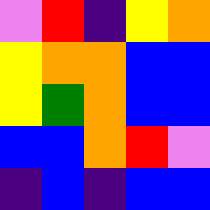[["violet", "red", "indigo", "yellow", "orange"], ["yellow", "orange", "orange", "blue", "blue"], ["yellow", "green", "orange", "blue", "blue"], ["blue", "blue", "orange", "red", "violet"], ["indigo", "blue", "indigo", "blue", "blue"]]